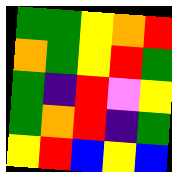[["green", "green", "yellow", "orange", "red"], ["orange", "green", "yellow", "red", "green"], ["green", "indigo", "red", "violet", "yellow"], ["green", "orange", "red", "indigo", "green"], ["yellow", "red", "blue", "yellow", "blue"]]